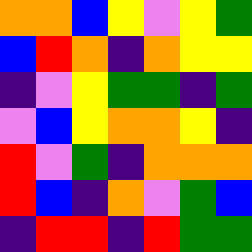[["orange", "orange", "blue", "yellow", "violet", "yellow", "green"], ["blue", "red", "orange", "indigo", "orange", "yellow", "yellow"], ["indigo", "violet", "yellow", "green", "green", "indigo", "green"], ["violet", "blue", "yellow", "orange", "orange", "yellow", "indigo"], ["red", "violet", "green", "indigo", "orange", "orange", "orange"], ["red", "blue", "indigo", "orange", "violet", "green", "blue"], ["indigo", "red", "red", "indigo", "red", "green", "green"]]